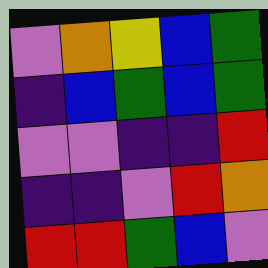[["violet", "orange", "yellow", "blue", "green"], ["indigo", "blue", "green", "blue", "green"], ["violet", "violet", "indigo", "indigo", "red"], ["indigo", "indigo", "violet", "red", "orange"], ["red", "red", "green", "blue", "violet"]]